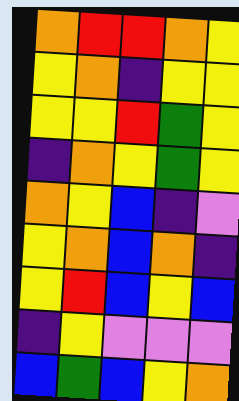[["orange", "red", "red", "orange", "yellow"], ["yellow", "orange", "indigo", "yellow", "yellow"], ["yellow", "yellow", "red", "green", "yellow"], ["indigo", "orange", "yellow", "green", "yellow"], ["orange", "yellow", "blue", "indigo", "violet"], ["yellow", "orange", "blue", "orange", "indigo"], ["yellow", "red", "blue", "yellow", "blue"], ["indigo", "yellow", "violet", "violet", "violet"], ["blue", "green", "blue", "yellow", "orange"]]